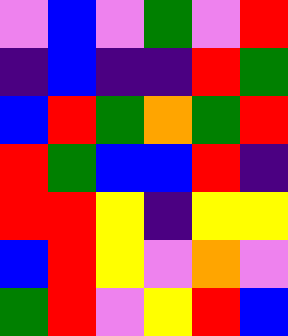[["violet", "blue", "violet", "green", "violet", "red"], ["indigo", "blue", "indigo", "indigo", "red", "green"], ["blue", "red", "green", "orange", "green", "red"], ["red", "green", "blue", "blue", "red", "indigo"], ["red", "red", "yellow", "indigo", "yellow", "yellow"], ["blue", "red", "yellow", "violet", "orange", "violet"], ["green", "red", "violet", "yellow", "red", "blue"]]